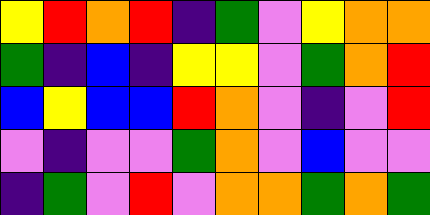[["yellow", "red", "orange", "red", "indigo", "green", "violet", "yellow", "orange", "orange"], ["green", "indigo", "blue", "indigo", "yellow", "yellow", "violet", "green", "orange", "red"], ["blue", "yellow", "blue", "blue", "red", "orange", "violet", "indigo", "violet", "red"], ["violet", "indigo", "violet", "violet", "green", "orange", "violet", "blue", "violet", "violet"], ["indigo", "green", "violet", "red", "violet", "orange", "orange", "green", "orange", "green"]]